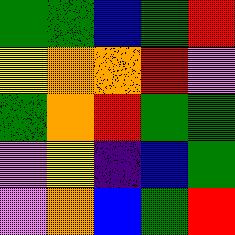[["green", "green", "blue", "green", "red"], ["yellow", "orange", "orange", "red", "violet"], ["green", "orange", "red", "green", "green"], ["violet", "yellow", "indigo", "blue", "green"], ["violet", "orange", "blue", "green", "red"]]